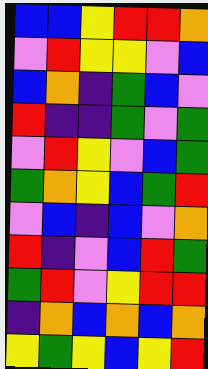[["blue", "blue", "yellow", "red", "red", "orange"], ["violet", "red", "yellow", "yellow", "violet", "blue"], ["blue", "orange", "indigo", "green", "blue", "violet"], ["red", "indigo", "indigo", "green", "violet", "green"], ["violet", "red", "yellow", "violet", "blue", "green"], ["green", "orange", "yellow", "blue", "green", "red"], ["violet", "blue", "indigo", "blue", "violet", "orange"], ["red", "indigo", "violet", "blue", "red", "green"], ["green", "red", "violet", "yellow", "red", "red"], ["indigo", "orange", "blue", "orange", "blue", "orange"], ["yellow", "green", "yellow", "blue", "yellow", "red"]]